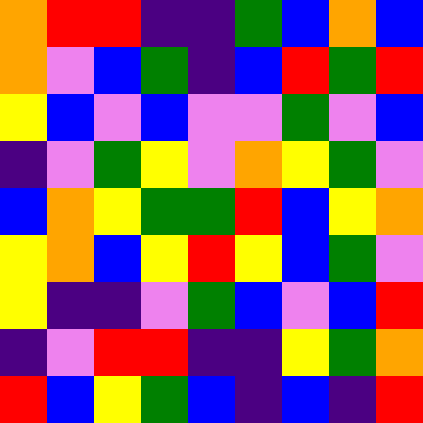[["orange", "red", "red", "indigo", "indigo", "green", "blue", "orange", "blue"], ["orange", "violet", "blue", "green", "indigo", "blue", "red", "green", "red"], ["yellow", "blue", "violet", "blue", "violet", "violet", "green", "violet", "blue"], ["indigo", "violet", "green", "yellow", "violet", "orange", "yellow", "green", "violet"], ["blue", "orange", "yellow", "green", "green", "red", "blue", "yellow", "orange"], ["yellow", "orange", "blue", "yellow", "red", "yellow", "blue", "green", "violet"], ["yellow", "indigo", "indigo", "violet", "green", "blue", "violet", "blue", "red"], ["indigo", "violet", "red", "red", "indigo", "indigo", "yellow", "green", "orange"], ["red", "blue", "yellow", "green", "blue", "indigo", "blue", "indigo", "red"]]